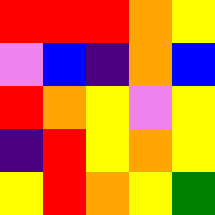[["red", "red", "red", "orange", "yellow"], ["violet", "blue", "indigo", "orange", "blue"], ["red", "orange", "yellow", "violet", "yellow"], ["indigo", "red", "yellow", "orange", "yellow"], ["yellow", "red", "orange", "yellow", "green"]]